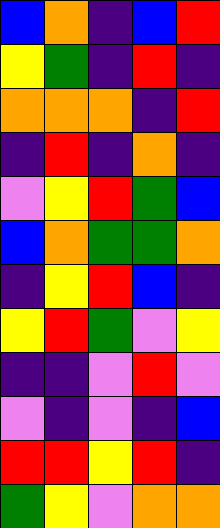[["blue", "orange", "indigo", "blue", "red"], ["yellow", "green", "indigo", "red", "indigo"], ["orange", "orange", "orange", "indigo", "red"], ["indigo", "red", "indigo", "orange", "indigo"], ["violet", "yellow", "red", "green", "blue"], ["blue", "orange", "green", "green", "orange"], ["indigo", "yellow", "red", "blue", "indigo"], ["yellow", "red", "green", "violet", "yellow"], ["indigo", "indigo", "violet", "red", "violet"], ["violet", "indigo", "violet", "indigo", "blue"], ["red", "red", "yellow", "red", "indigo"], ["green", "yellow", "violet", "orange", "orange"]]